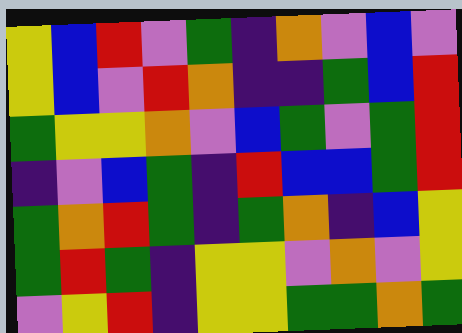[["yellow", "blue", "red", "violet", "green", "indigo", "orange", "violet", "blue", "violet"], ["yellow", "blue", "violet", "red", "orange", "indigo", "indigo", "green", "blue", "red"], ["green", "yellow", "yellow", "orange", "violet", "blue", "green", "violet", "green", "red"], ["indigo", "violet", "blue", "green", "indigo", "red", "blue", "blue", "green", "red"], ["green", "orange", "red", "green", "indigo", "green", "orange", "indigo", "blue", "yellow"], ["green", "red", "green", "indigo", "yellow", "yellow", "violet", "orange", "violet", "yellow"], ["violet", "yellow", "red", "indigo", "yellow", "yellow", "green", "green", "orange", "green"]]